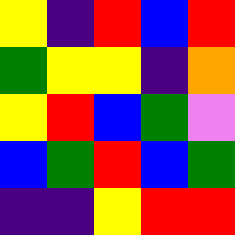[["yellow", "indigo", "red", "blue", "red"], ["green", "yellow", "yellow", "indigo", "orange"], ["yellow", "red", "blue", "green", "violet"], ["blue", "green", "red", "blue", "green"], ["indigo", "indigo", "yellow", "red", "red"]]